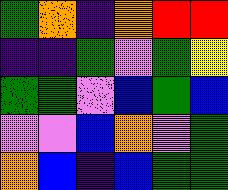[["green", "orange", "indigo", "orange", "red", "red"], ["indigo", "indigo", "green", "violet", "green", "yellow"], ["green", "green", "violet", "blue", "green", "blue"], ["violet", "violet", "blue", "orange", "violet", "green"], ["orange", "blue", "indigo", "blue", "green", "green"]]